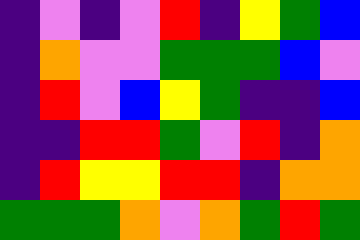[["indigo", "violet", "indigo", "violet", "red", "indigo", "yellow", "green", "blue"], ["indigo", "orange", "violet", "violet", "green", "green", "green", "blue", "violet"], ["indigo", "red", "violet", "blue", "yellow", "green", "indigo", "indigo", "blue"], ["indigo", "indigo", "red", "red", "green", "violet", "red", "indigo", "orange"], ["indigo", "red", "yellow", "yellow", "red", "red", "indigo", "orange", "orange"], ["green", "green", "green", "orange", "violet", "orange", "green", "red", "green"]]